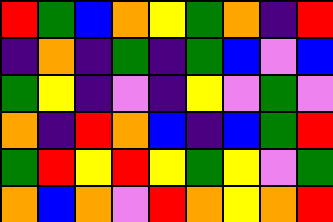[["red", "green", "blue", "orange", "yellow", "green", "orange", "indigo", "red"], ["indigo", "orange", "indigo", "green", "indigo", "green", "blue", "violet", "blue"], ["green", "yellow", "indigo", "violet", "indigo", "yellow", "violet", "green", "violet"], ["orange", "indigo", "red", "orange", "blue", "indigo", "blue", "green", "red"], ["green", "red", "yellow", "red", "yellow", "green", "yellow", "violet", "green"], ["orange", "blue", "orange", "violet", "red", "orange", "yellow", "orange", "red"]]